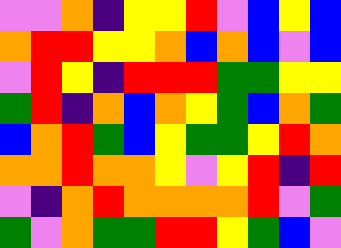[["violet", "violet", "orange", "indigo", "yellow", "yellow", "red", "violet", "blue", "yellow", "blue"], ["orange", "red", "red", "yellow", "yellow", "orange", "blue", "orange", "blue", "violet", "blue"], ["violet", "red", "yellow", "indigo", "red", "red", "red", "green", "green", "yellow", "yellow"], ["green", "red", "indigo", "orange", "blue", "orange", "yellow", "green", "blue", "orange", "green"], ["blue", "orange", "red", "green", "blue", "yellow", "green", "green", "yellow", "red", "orange"], ["orange", "orange", "red", "orange", "orange", "yellow", "violet", "yellow", "red", "indigo", "red"], ["violet", "indigo", "orange", "red", "orange", "orange", "orange", "orange", "red", "violet", "green"], ["green", "violet", "orange", "green", "green", "red", "red", "yellow", "green", "blue", "violet"]]